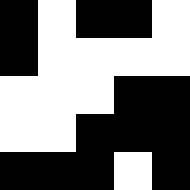[["black", "white", "black", "black", "white"], ["black", "white", "white", "white", "white"], ["white", "white", "white", "black", "black"], ["white", "white", "black", "black", "black"], ["black", "black", "black", "white", "black"]]